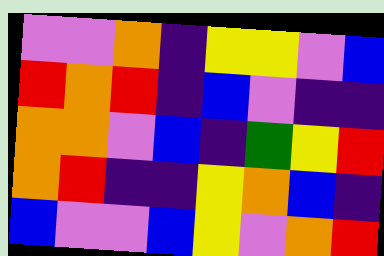[["violet", "violet", "orange", "indigo", "yellow", "yellow", "violet", "blue"], ["red", "orange", "red", "indigo", "blue", "violet", "indigo", "indigo"], ["orange", "orange", "violet", "blue", "indigo", "green", "yellow", "red"], ["orange", "red", "indigo", "indigo", "yellow", "orange", "blue", "indigo"], ["blue", "violet", "violet", "blue", "yellow", "violet", "orange", "red"]]